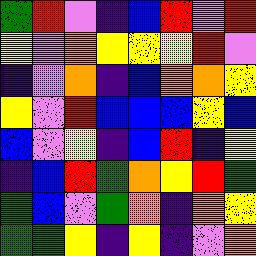[["green", "red", "violet", "indigo", "blue", "red", "violet", "red"], ["yellow", "violet", "orange", "yellow", "yellow", "yellow", "red", "violet"], ["indigo", "violet", "orange", "indigo", "blue", "orange", "orange", "yellow"], ["yellow", "violet", "red", "blue", "blue", "blue", "yellow", "blue"], ["blue", "violet", "yellow", "indigo", "blue", "red", "indigo", "yellow"], ["indigo", "blue", "red", "green", "orange", "yellow", "red", "green"], ["green", "blue", "violet", "green", "orange", "indigo", "orange", "yellow"], ["green", "green", "yellow", "indigo", "yellow", "indigo", "violet", "orange"]]